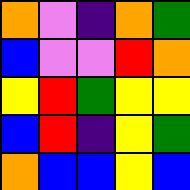[["orange", "violet", "indigo", "orange", "green"], ["blue", "violet", "violet", "red", "orange"], ["yellow", "red", "green", "yellow", "yellow"], ["blue", "red", "indigo", "yellow", "green"], ["orange", "blue", "blue", "yellow", "blue"]]